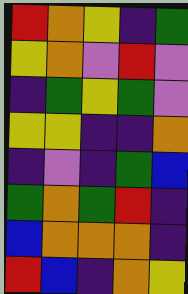[["red", "orange", "yellow", "indigo", "green"], ["yellow", "orange", "violet", "red", "violet"], ["indigo", "green", "yellow", "green", "violet"], ["yellow", "yellow", "indigo", "indigo", "orange"], ["indigo", "violet", "indigo", "green", "blue"], ["green", "orange", "green", "red", "indigo"], ["blue", "orange", "orange", "orange", "indigo"], ["red", "blue", "indigo", "orange", "yellow"]]